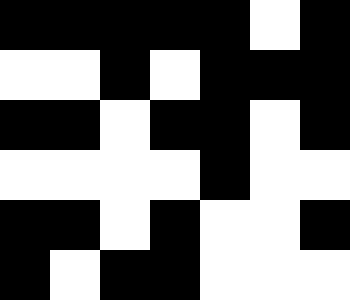[["black", "black", "black", "black", "black", "white", "black"], ["white", "white", "black", "white", "black", "black", "black"], ["black", "black", "white", "black", "black", "white", "black"], ["white", "white", "white", "white", "black", "white", "white"], ["black", "black", "white", "black", "white", "white", "black"], ["black", "white", "black", "black", "white", "white", "white"]]